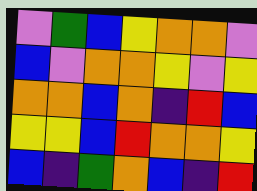[["violet", "green", "blue", "yellow", "orange", "orange", "violet"], ["blue", "violet", "orange", "orange", "yellow", "violet", "yellow"], ["orange", "orange", "blue", "orange", "indigo", "red", "blue"], ["yellow", "yellow", "blue", "red", "orange", "orange", "yellow"], ["blue", "indigo", "green", "orange", "blue", "indigo", "red"]]